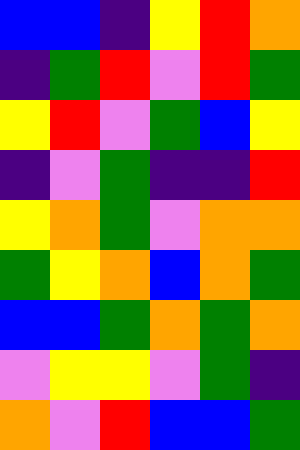[["blue", "blue", "indigo", "yellow", "red", "orange"], ["indigo", "green", "red", "violet", "red", "green"], ["yellow", "red", "violet", "green", "blue", "yellow"], ["indigo", "violet", "green", "indigo", "indigo", "red"], ["yellow", "orange", "green", "violet", "orange", "orange"], ["green", "yellow", "orange", "blue", "orange", "green"], ["blue", "blue", "green", "orange", "green", "orange"], ["violet", "yellow", "yellow", "violet", "green", "indigo"], ["orange", "violet", "red", "blue", "blue", "green"]]